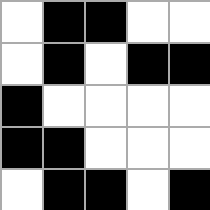[["white", "black", "black", "white", "white"], ["white", "black", "white", "black", "black"], ["black", "white", "white", "white", "white"], ["black", "black", "white", "white", "white"], ["white", "black", "black", "white", "black"]]